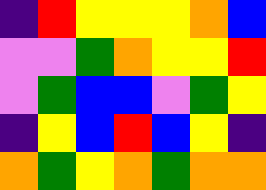[["indigo", "red", "yellow", "yellow", "yellow", "orange", "blue"], ["violet", "violet", "green", "orange", "yellow", "yellow", "red"], ["violet", "green", "blue", "blue", "violet", "green", "yellow"], ["indigo", "yellow", "blue", "red", "blue", "yellow", "indigo"], ["orange", "green", "yellow", "orange", "green", "orange", "orange"]]